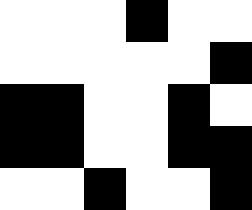[["white", "white", "white", "black", "white", "white"], ["white", "white", "white", "white", "white", "black"], ["black", "black", "white", "white", "black", "white"], ["black", "black", "white", "white", "black", "black"], ["white", "white", "black", "white", "white", "black"]]